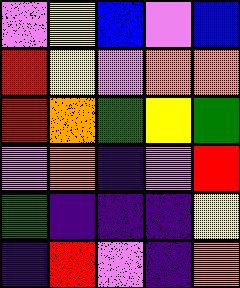[["violet", "yellow", "blue", "violet", "blue"], ["red", "yellow", "violet", "orange", "orange"], ["red", "orange", "green", "yellow", "green"], ["violet", "orange", "indigo", "violet", "red"], ["green", "indigo", "indigo", "indigo", "yellow"], ["indigo", "red", "violet", "indigo", "orange"]]